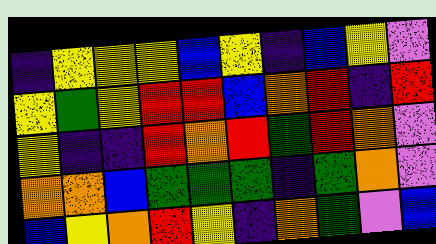[["indigo", "yellow", "yellow", "yellow", "blue", "yellow", "indigo", "blue", "yellow", "violet"], ["yellow", "green", "yellow", "red", "red", "blue", "orange", "red", "indigo", "red"], ["yellow", "indigo", "indigo", "red", "orange", "red", "green", "red", "orange", "violet"], ["orange", "orange", "blue", "green", "green", "green", "indigo", "green", "orange", "violet"], ["blue", "yellow", "orange", "red", "yellow", "indigo", "orange", "green", "violet", "blue"]]